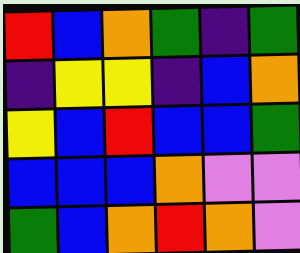[["red", "blue", "orange", "green", "indigo", "green"], ["indigo", "yellow", "yellow", "indigo", "blue", "orange"], ["yellow", "blue", "red", "blue", "blue", "green"], ["blue", "blue", "blue", "orange", "violet", "violet"], ["green", "blue", "orange", "red", "orange", "violet"]]